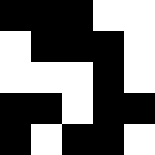[["black", "black", "black", "white", "white"], ["white", "black", "black", "black", "white"], ["white", "white", "white", "black", "white"], ["black", "black", "white", "black", "black"], ["black", "white", "black", "black", "white"]]